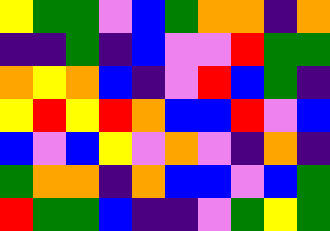[["yellow", "green", "green", "violet", "blue", "green", "orange", "orange", "indigo", "orange"], ["indigo", "indigo", "green", "indigo", "blue", "violet", "violet", "red", "green", "green"], ["orange", "yellow", "orange", "blue", "indigo", "violet", "red", "blue", "green", "indigo"], ["yellow", "red", "yellow", "red", "orange", "blue", "blue", "red", "violet", "blue"], ["blue", "violet", "blue", "yellow", "violet", "orange", "violet", "indigo", "orange", "indigo"], ["green", "orange", "orange", "indigo", "orange", "blue", "blue", "violet", "blue", "green"], ["red", "green", "green", "blue", "indigo", "indigo", "violet", "green", "yellow", "green"]]